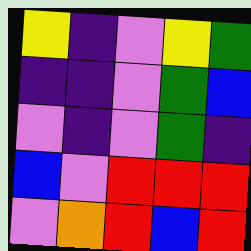[["yellow", "indigo", "violet", "yellow", "green"], ["indigo", "indigo", "violet", "green", "blue"], ["violet", "indigo", "violet", "green", "indigo"], ["blue", "violet", "red", "red", "red"], ["violet", "orange", "red", "blue", "red"]]